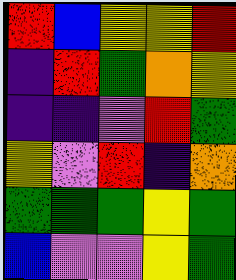[["red", "blue", "yellow", "yellow", "red"], ["indigo", "red", "green", "orange", "yellow"], ["indigo", "indigo", "violet", "red", "green"], ["yellow", "violet", "red", "indigo", "orange"], ["green", "green", "green", "yellow", "green"], ["blue", "violet", "violet", "yellow", "green"]]